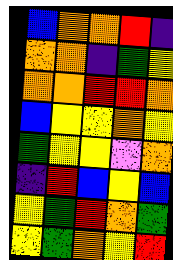[["blue", "orange", "orange", "red", "indigo"], ["orange", "orange", "indigo", "green", "yellow"], ["orange", "orange", "red", "red", "orange"], ["blue", "yellow", "yellow", "orange", "yellow"], ["green", "yellow", "yellow", "violet", "orange"], ["indigo", "red", "blue", "yellow", "blue"], ["yellow", "green", "red", "orange", "green"], ["yellow", "green", "orange", "yellow", "red"]]